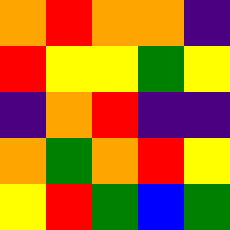[["orange", "red", "orange", "orange", "indigo"], ["red", "yellow", "yellow", "green", "yellow"], ["indigo", "orange", "red", "indigo", "indigo"], ["orange", "green", "orange", "red", "yellow"], ["yellow", "red", "green", "blue", "green"]]